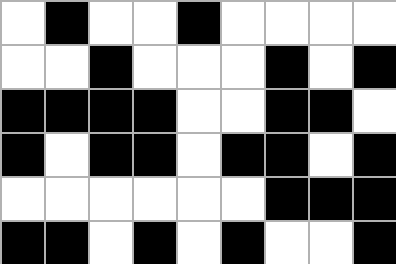[["white", "black", "white", "white", "black", "white", "white", "white", "white"], ["white", "white", "black", "white", "white", "white", "black", "white", "black"], ["black", "black", "black", "black", "white", "white", "black", "black", "white"], ["black", "white", "black", "black", "white", "black", "black", "white", "black"], ["white", "white", "white", "white", "white", "white", "black", "black", "black"], ["black", "black", "white", "black", "white", "black", "white", "white", "black"]]